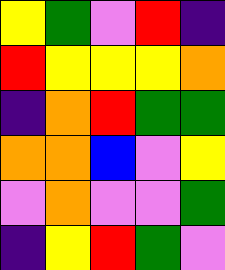[["yellow", "green", "violet", "red", "indigo"], ["red", "yellow", "yellow", "yellow", "orange"], ["indigo", "orange", "red", "green", "green"], ["orange", "orange", "blue", "violet", "yellow"], ["violet", "orange", "violet", "violet", "green"], ["indigo", "yellow", "red", "green", "violet"]]